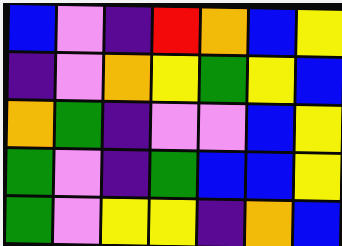[["blue", "violet", "indigo", "red", "orange", "blue", "yellow"], ["indigo", "violet", "orange", "yellow", "green", "yellow", "blue"], ["orange", "green", "indigo", "violet", "violet", "blue", "yellow"], ["green", "violet", "indigo", "green", "blue", "blue", "yellow"], ["green", "violet", "yellow", "yellow", "indigo", "orange", "blue"]]